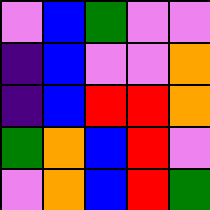[["violet", "blue", "green", "violet", "violet"], ["indigo", "blue", "violet", "violet", "orange"], ["indigo", "blue", "red", "red", "orange"], ["green", "orange", "blue", "red", "violet"], ["violet", "orange", "blue", "red", "green"]]